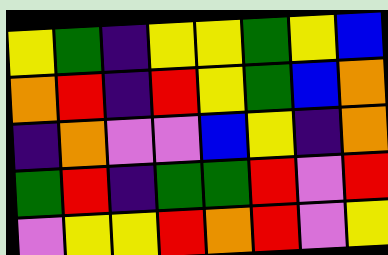[["yellow", "green", "indigo", "yellow", "yellow", "green", "yellow", "blue"], ["orange", "red", "indigo", "red", "yellow", "green", "blue", "orange"], ["indigo", "orange", "violet", "violet", "blue", "yellow", "indigo", "orange"], ["green", "red", "indigo", "green", "green", "red", "violet", "red"], ["violet", "yellow", "yellow", "red", "orange", "red", "violet", "yellow"]]